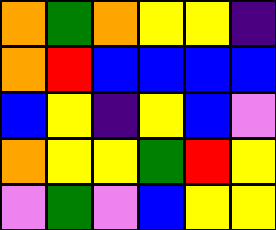[["orange", "green", "orange", "yellow", "yellow", "indigo"], ["orange", "red", "blue", "blue", "blue", "blue"], ["blue", "yellow", "indigo", "yellow", "blue", "violet"], ["orange", "yellow", "yellow", "green", "red", "yellow"], ["violet", "green", "violet", "blue", "yellow", "yellow"]]